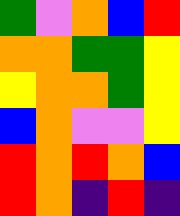[["green", "violet", "orange", "blue", "red"], ["orange", "orange", "green", "green", "yellow"], ["yellow", "orange", "orange", "green", "yellow"], ["blue", "orange", "violet", "violet", "yellow"], ["red", "orange", "red", "orange", "blue"], ["red", "orange", "indigo", "red", "indigo"]]